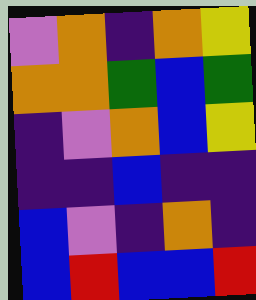[["violet", "orange", "indigo", "orange", "yellow"], ["orange", "orange", "green", "blue", "green"], ["indigo", "violet", "orange", "blue", "yellow"], ["indigo", "indigo", "blue", "indigo", "indigo"], ["blue", "violet", "indigo", "orange", "indigo"], ["blue", "red", "blue", "blue", "red"]]